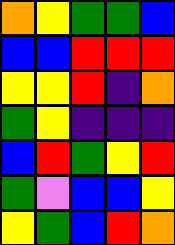[["orange", "yellow", "green", "green", "blue"], ["blue", "blue", "red", "red", "red"], ["yellow", "yellow", "red", "indigo", "orange"], ["green", "yellow", "indigo", "indigo", "indigo"], ["blue", "red", "green", "yellow", "red"], ["green", "violet", "blue", "blue", "yellow"], ["yellow", "green", "blue", "red", "orange"]]